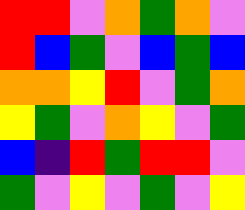[["red", "red", "violet", "orange", "green", "orange", "violet"], ["red", "blue", "green", "violet", "blue", "green", "blue"], ["orange", "orange", "yellow", "red", "violet", "green", "orange"], ["yellow", "green", "violet", "orange", "yellow", "violet", "green"], ["blue", "indigo", "red", "green", "red", "red", "violet"], ["green", "violet", "yellow", "violet", "green", "violet", "yellow"]]